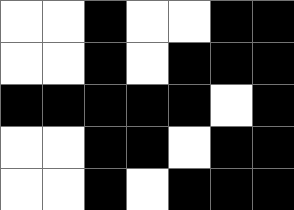[["white", "white", "black", "white", "white", "black", "black"], ["white", "white", "black", "white", "black", "black", "black"], ["black", "black", "black", "black", "black", "white", "black"], ["white", "white", "black", "black", "white", "black", "black"], ["white", "white", "black", "white", "black", "black", "black"]]